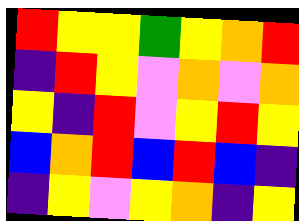[["red", "yellow", "yellow", "green", "yellow", "orange", "red"], ["indigo", "red", "yellow", "violet", "orange", "violet", "orange"], ["yellow", "indigo", "red", "violet", "yellow", "red", "yellow"], ["blue", "orange", "red", "blue", "red", "blue", "indigo"], ["indigo", "yellow", "violet", "yellow", "orange", "indigo", "yellow"]]